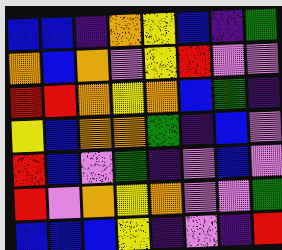[["blue", "blue", "indigo", "orange", "yellow", "blue", "indigo", "green"], ["orange", "blue", "orange", "violet", "yellow", "red", "violet", "violet"], ["red", "red", "orange", "yellow", "orange", "blue", "green", "indigo"], ["yellow", "blue", "orange", "orange", "green", "indigo", "blue", "violet"], ["red", "blue", "violet", "green", "indigo", "violet", "blue", "violet"], ["red", "violet", "orange", "yellow", "orange", "violet", "violet", "green"], ["blue", "blue", "blue", "yellow", "indigo", "violet", "indigo", "red"]]